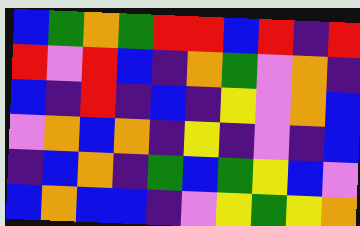[["blue", "green", "orange", "green", "red", "red", "blue", "red", "indigo", "red"], ["red", "violet", "red", "blue", "indigo", "orange", "green", "violet", "orange", "indigo"], ["blue", "indigo", "red", "indigo", "blue", "indigo", "yellow", "violet", "orange", "blue"], ["violet", "orange", "blue", "orange", "indigo", "yellow", "indigo", "violet", "indigo", "blue"], ["indigo", "blue", "orange", "indigo", "green", "blue", "green", "yellow", "blue", "violet"], ["blue", "orange", "blue", "blue", "indigo", "violet", "yellow", "green", "yellow", "orange"]]